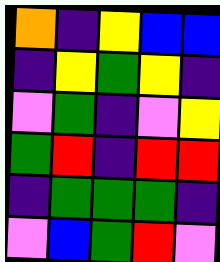[["orange", "indigo", "yellow", "blue", "blue"], ["indigo", "yellow", "green", "yellow", "indigo"], ["violet", "green", "indigo", "violet", "yellow"], ["green", "red", "indigo", "red", "red"], ["indigo", "green", "green", "green", "indigo"], ["violet", "blue", "green", "red", "violet"]]